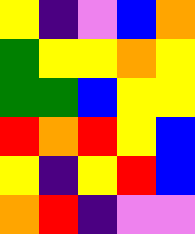[["yellow", "indigo", "violet", "blue", "orange"], ["green", "yellow", "yellow", "orange", "yellow"], ["green", "green", "blue", "yellow", "yellow"], ["red", "orange", "red", "yellow", "blue"], ["yellow", "indigo", "yellow", "red", "blue"], ["orange", "red", "indigo", "violet", "violet"]]